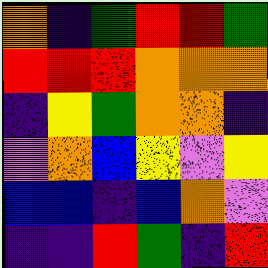[["orange", "indigo", "green", "red", "red", "green"], ["red", "red", "red", "orange", "orange", "orange"], ["indigo", "yellow", "green", "orange", "orange", "indigo"], ["violet", "orange", "blue", "yellow", "violet", "yellow"], ["blue", "blue", "indigo", "blue", "orange", "violet"], ["indigo", "indigo", "red", "green", "indigo", "red"]]